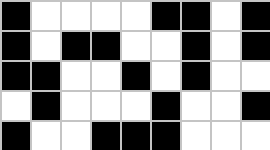[["black", "white", "white", "white", "white", "black", "black", "white", "black"], ["black", "white", "black", "black", "white", "white", "black", "white", "black"], ["black", "black", "white", "white", "black", "white", "black", "white", "white"], ["white", "black", "white", "white", "white", "black", "white", "white", "black"], ["black", "white", "white", "black", "black", "black", "white", "white", "white"]]